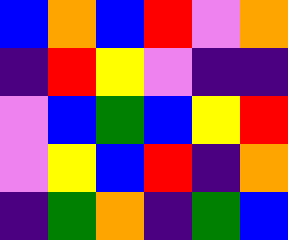[["blue", "orange", "blue", "red", "violet", "orange"], ["indigo", "red", "yellow", "violet", "indigo", "indigo"], ["violet", "blue", "green", "blue", "yellow", "red"], ["violet", "yellow", "blue", "red", "indigo", "orange"], ["indigo", "green", "orange", "indigo", "green", "blue"]]